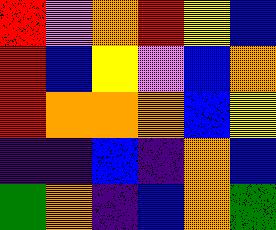[["red", "violet", "orange", "red", "yellow", "blue"], ["red", "blue", "yellow", "violet", "blue", "orange"], ["red", "orange", "orange", "orange", "blue", "yellow"], ["indigo", "indigo", "blue", "indigo", "orange", "blue"], ["green", "orange", "indigo", "blue", "orange", "green"]]